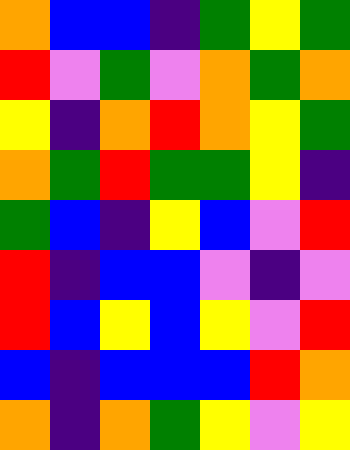[["orange", "blue", "blue", "indigo", "green", "yellow", "green"], ["red", "violet", "green", "violet", "orange", "green", "orange"], ["yellow", "indigo", "orange", "red", "orange", "yellow", "green"], ["orange", "green", "red", "green", "green", "yellow", "indigo"], ["green", "blue", "indigo", "yellow", "blue", "violet", "red"], ["red", "indigo", "blue", "blue", "violet", "indigo", "violet"], ["red", "blue", "yellow", "blue", "yellow", "violet", "red"], ["blue", "indigo", "blue", "blue", "blue", "red", "orange"], ["orange", "indigo", "orange", "green", "yellow", "violet", "yellow"]]